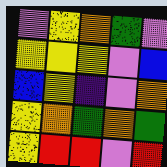[["violet", "yellow", "orange", "green", "violet"], ["yellow", "yellow", "yellow", "violet", "blue"], ["blue", "yellow", "indigo", "violet", "orange"], ["yellow", "orange", "green", "orange", "green"], ["yellow", "red", "red", "violet", "red"]]